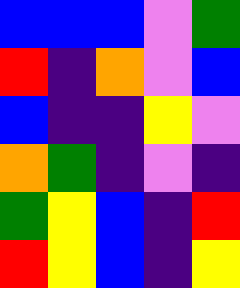[["blue", "blue", "blue", "violet", "green"], ["red", "indigo", "orange", "violet", "blue"], ["blue", "indigo", "indigo", "yellow", "violet"], ["orange", "green", "indigo", "violet", "indigo"], ["green", "yellow", "blue", "indigo", "red"], ["red", "yellow", "blue", "indigo", "yellow"]]